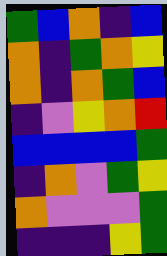[["green", "blue", "orange", "indigo", "blue"], ["orange", "indigo", "green", "orange", "yellow"], ["orange", "indigo", "orange", "green", "blue"], ["indigo", "violet", "yellow", "orange", "red"], ["blue", "blue", "blue", "blue", "green"], ["indigo", "orange", "violet", "green", "yellow"], ["orange", "violet", "violet", "violet", "green"], ["indigo", "indigo", "indigo", "yellow", "green"]]